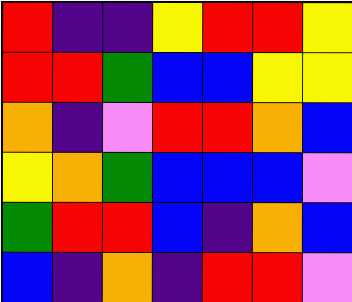[["red", "indigo", "indigo", "yellow", "red", "red", "yellow"], ["red", "red", "green", "blue", "blue", "yellow", "yellow"], ["orange", "indigo", "violet", "red", "red", "orange", "blue"], ["yellow", "orange", "green", "blue", "blue", "blue", "violet"], ["green", "red", "red", "blue", "indigo", "orange", "blue"], ["blue", "indigo", "orange", "indigo", "red", "red", "violet"]]